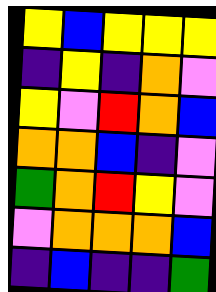[["yellow", "blue", "yellow", "yellow", "yellow"], ["indigo", "yellow", "indigo", "orange", "violet"], ["yellow", "violet", "red", "orange", "blue"], ["orange", "orange", "blue", "indigo", "violet"], ["green", "orange", "red", "yellow", "violet"], ["violet", "orange", "orange", "orange", "blue"], ["indigo", "blue", "indigo", "indigo", "green"]]